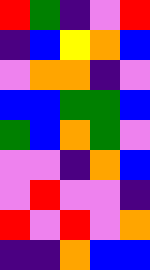[["red", "green", "indigo", "violet", "red"], ["indigo", "blue", "yellow", "orange", "blue"], ["violet", "orange", "orange", "indigo", "violet"], ["blue", "blue", "green", "green", "blue"], ["green", "blue", "orange", "green", "violet"], ["violet", "violet", "indigo", "orange", "blue"], ["violet", "red", "violet", "violet", "indigo"], ["red", "violet", "red", "violet", "orange"], ["indigo", "indigo", "orange", "blue", "blue"]]